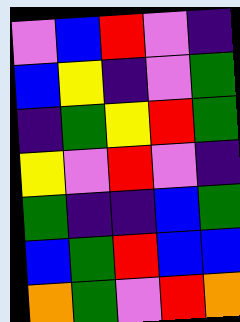[["violet", "blue", "red", "violet", "indigo"], ["blue", "yellow", "indigo", "violet", "green"], ["indigo", "green", "yellow", "red", "green"], ["yellow", "violet", "red", "violet", "indigo"], ["green", "indigo", "indigo", "blue", "green"], ["blue", "green", "red", "blue", "blue"], ["orange", "green", "violet", "red", "orange"]]